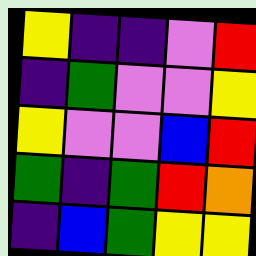[["yellow", "indigo", "indigo", "violet", "red"], ["indigo", "green", "violet", "violet", "yellow"], ["yellow", "violet", "violet", "blue", "red"], ["green", "indigo", "green", "red", "orange"], ["indigo", "blue", "green", "yellow", "yellow"]]